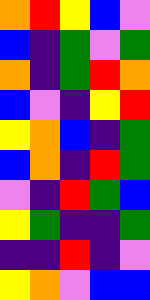[["orange", "red", "yellow", "blue", "violet"], ["blue", "indigo", "green", "violet", "green"], ["orange", "indigo", "green", "red", "orange"], ["blue", "violet", "indigo", "yellow", "red"], ["yellow", "orange", "blue", "indigo", "green"], ["blue", "orange", "indigo", "red", "green"], ["violet", "indigo", "red", "green", "blue"], ["yellow", "green", "indigo", "indigo", "green"], ["indigo", "indigo", "red", "indigo", "violet"], ["yellow", "orange", "violet", "blue", "blue"]]